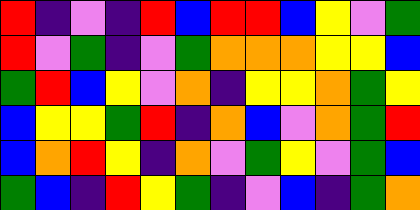[["red", "indigo", "violet", "indigo", "red", "blue", "red", "red", "blue", "yellow", "violet", "green"], ["red", "violet", "green", "indigo", "violet", "green", "orange", "orange", "orange", "yellow", "yellow", "blue"], ["green", "red", "blue", "yellow", "violet", "orange", "indigo", "yellow", "yellow", "orange", "green", "yellow"], ["blue", "yellow", "yellow", "green", "red", "indigo", "orange", "blue", "violet", "orange", "green", "red"], ["blue", "orange", "red", "yellow", "indigo", "orange", "violet", "green", "yellow", "violet", "green", "blue"], ["green", "blue", "indigo", "red", "yellow", "green", "indigo", "violet", "blue", "indigo", "green", "orange"]]